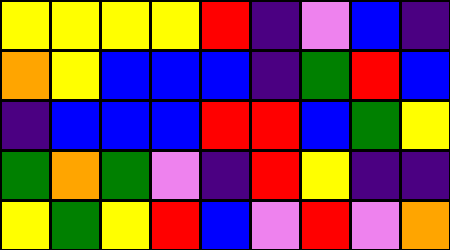[["yellow", "yellow", "yellow", "yellow", "red", "indigo", "violet", "blue", "indigo"], ["orange", "yellow", "blue", "blue", "blue", "indigo", "green", "red", "blue"], ["indigo", "blue", "blue", "blue", "red", "red", "blue", "green", "yellow"], ["green", "orange", "green", "violet", "indigo", "red", "yellow", "indigo", "indigo"], ["yellow", "green", "yellow", "red", "blue", "violet", "red", "violet", "orange"]]